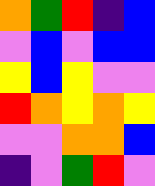[["orange", "green", "red", "indigo", "blue"], ["violet", "blue", "violet", "blue", "blue"], ["yellow", "blue", "yellow", "violet", "violet"], ["red", "orange", "yellow", "orange", "yellow"], ["violet", "violet", "orange", "orange", "blue"], ["indigo", "violet", "green", "red", "violet"]]